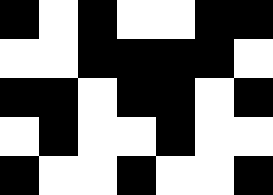[["black", "white", "black", "white", "white", "black", "black"], ["white", "white", "black", "black", "black", "black", "white"], ["black", "black", "white", "black", "black", "white", "black"], ["white", "black", "white", "white", "black", "white", "white"], ["black", "white", "white", "black", "white", "white", "black"]]